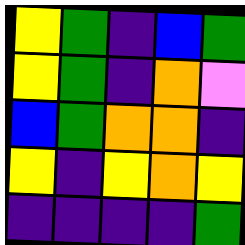[["yellow", "green", "indigo", "blue", "green"], ["yellow", "green", "indigo", "orange", "violet"], ["blue", "green", "orange", "orange", "indigo"], ["yellow", "indigo", "yellow", "orange", "yellow"], ["indigo", "indigo", "indigo", "indigo", "green"]]